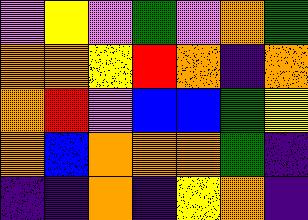[["violet", "yellow", "violet", "green", "violet", "orange", "green"], ["orange", "orange", "yellow", "red", "orange", "indigo", "orange"], ["orange", "red", "violet", "blue", "blue", "green", "yellow"], ["orange", "blue", "orange", "orange", "orange", "green", "indigo"], ["indigo", "indigo", "orange", "indigo", "yellow", "orange", "indigo"]]